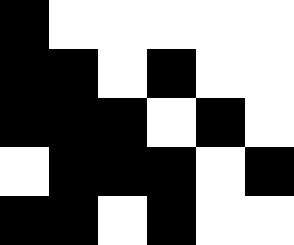[["black", "white", "white", "white", "white", "white"], ["black", "black", "white", "black", "white", "white"], ["black", "black", "black", "white", "black", "white"], ["white", "black", "black", "black", "white", "black"], ["black", "black", "white", "black", "white", "white"]]